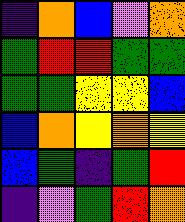[["indigo", "orange", "blue", "violet", "orange"], ["green", "red", "red", "green", "green"], ["green", "green", "yellow", "yellow", "blue"], ["blue", "orange", "yellow", "orange", "yellow"], ["blue", "green", "indigo", "green", "red"], ["indigo", "violet", "green", "red", "orange"]]